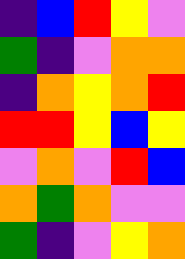[["indigo", "blue", "red", "yellow", "violet"], ["green", "indigo", "violet", "orange", "orange"], ["indigo", "orange", "yellow", "orange", "red"], ["red", "red", "yellow", "blue", "yellow"], ["violet", "orange", "violet", "red", "blue"], ["orange", "green", "orange", "violet", "violet"], ["green", "indigo", "violet", "yellow", "orange"]]